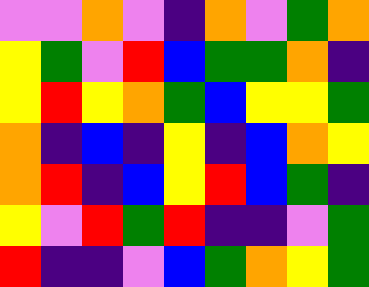[["violet", "violet", "orange", "violet", "indigo", "orange", "violet", "green", "orange"], ["yellow", "green", "violet", "red", "blue", "green", "green", "orange", "indigo"], ["yellow", "red", "yellow", "orange", "green", "blue", "yellow", "yellow", "green"], ["orange", "indigo", "blue", "indigo", "yellow", "indigo", "blue", "orange", "yellow"], ["orange", "red", "indigo", "blue", "yellow", "red", "blue", "green", "indigo"], ["yellow", "violet", "red", "green", "red", "indigo", "indigo", "violet", "green"], ["red", "indigo", "indigo", "violet", "blue", "green", "orange", "yellow", "green"]]